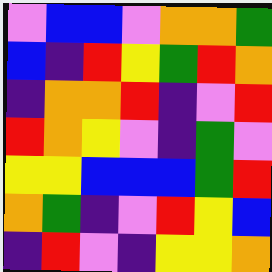[["violet", "blue", "blue", "violet", "orange", "orange", "green"], ["blue", "indigo", "red", "yellow", "green", "red", "orange"], ["indigo", "orange", "orange", "red", "indigo", "violet", "red"], ["red", "orange", "yellow", "violet", "indigo", "green", "violet"], ["yellow", "yellow", "blue", "blue", "blue", "green", "red"], ["orange", "green", "indigo", "violet", "red", "yellow", "blue"], ["indigo", "red", "violet", "indigo", "yellow", "yellow", "orange"]]